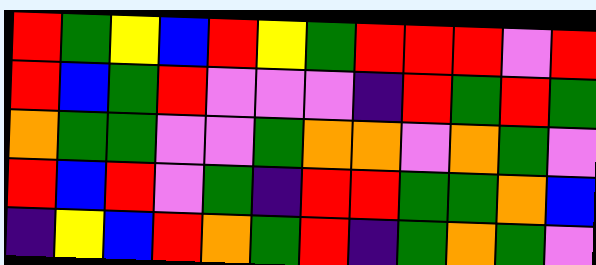[["red", "green", "yellow", "blue", "red", "yellow", "green", "red", "red", "red", "violet", "red"], ["red", "blue", "green", "red", "violet", "violet", "violet", "indigo", "red", "green", "red", "green"], ["orange", "green", "green", "violet", "violet", "green", "orange", "orange", "violet", "orange", "green", "violet"], ["red", "blue", "red", "violet", "green", "indigo", "red", "red", "green", "green", "orange", "blue"], ["indigo", "yellow", "blue", "red", "orange", "green", "red", "indigo", "green", "orange", "green", "violet"]]